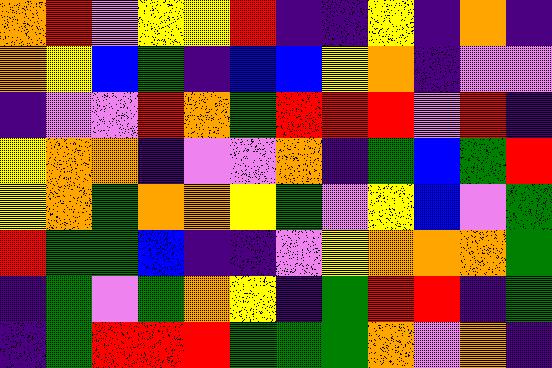[["orange", "red", "violet", "yellow", "yellow", "red", "indigo", "indigo", "yellow", "indigo", "orange", "indigo"], ["orange", "yellow", "blue", "green", "indigo", "blue", "blue", "yellow", "orange", "indigo", "violet", "violet"], ["indigo", "violet", "violet", "red", "orange", "green", "red", "red", "red", "violet", "red", "indigo"], ["yellow", "orange", "orange", "indigo", "violet", "violet", "orange", "indigo", "green", "blue", "green", "red"], ["yellow", "orange", "green", "orange", "orange", "yellow", "green", "violet", "yellow", "blue", "violet", "green"], ["red", "green", "green", "blue", "indigo", "indigo", "violet", "yellow", "orange", "orange", "orange", "green"], ["indigo", "green", "violet", "green", "orange", "yellow", "indigo", "green", "red", "red", "indigo", "green"], ["indigo", "green", "red", "red", "red", "green", "green", "green", "orange", "violet", "orange", "indigo"]]